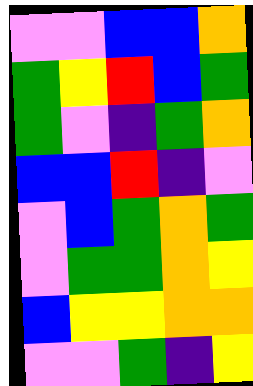[["violet", "violet", "blue", "blue", "orange"], ["green", "yellow", "red", "blue", "green"], ["green", "violet", "indigo", "green", "orange"], ["blue", "blue", "red", "indigo", "violet"], ["violet", "blue", "green", "orange", "green"], ["violet", "green", "green", "orange", "yellow"], ["blue", "yellow", "yellow", "orange", "orange"], ["violet", "violet", "green", "indigo", "yellow"]]